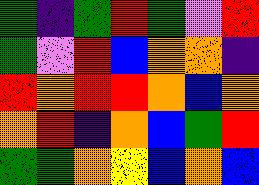[["green", "indigo", "green", "red", "green", "violet", "red"], ["green", "violet", "red", "blue", "orange", "orange", "indigo"], ["red", "orange", "red", "red", "orange", "blue", "orange"], ["orange", "red", "indigo", "orange", "blue", "green", "red"], ["green", "green", "orange", "yellow", "blue", "orange", "blue"]]